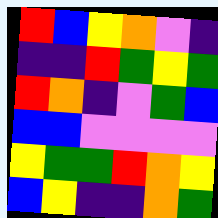[["red", "blue", "yellow", "orange", "violet", "indigo"], ["indigo", "indigo", "red", "green", "yellow", "green"], ["red", "orange", "indigo", "violet", "green", "blue"], ["blue", "blue", "violet", "violet", "violet", "violet"], ["yellow", "green", "green", "red", "orange", "yellow"], ["blue", "yellow", "indigo", "indigo", "orange", "green"]]